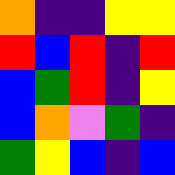[["orange", "indigo", "indigo", "yellow", "yellow"], ["red", "blue", "red", "indigo", "red"], ["blue", "green", "red", "indigo", "yellow"], ["blue", "orange", "violet", "green", "indigo"], ["green", "yellow", "blue", "indigo", "blue"]]